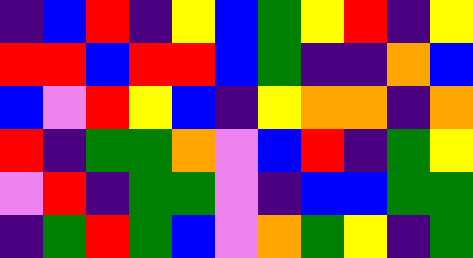[["indigo", "blue", "red", "indigo", "yellow", "blue", "green", "yellow", "red", "indigo", "yellow"], ["red", "red", "blue", "red", "red", "blue", "green", "indigo", "indigo", "orange", "blue"], ["blue", "violet", "red", "yellow", "blue", "indigo", "yellow", "orange", "orange", "indigo", "orange"], ["red", "indigo", "green", "green", "orange", "violet", "blue", "red", "indigo", "green", "yellow"], ["violet", "red", "indigo", "green", "green", "violet", "indigo", "blue", "blue", "green", "green"], ["indigo", "green", "red", "green", "blue", "violet", "orange", "green", "yellow", "indigo", "green"]]